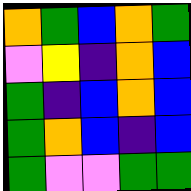[["orange", "green", "blue", "orange", "green"], ["violet", "yellow", "indigo", "orange", "blue"], ["green", "indigo", "blue", "orange", "blue"], ["green", "orange", "blue", "indigo", "blue"], ["green", "violet", "violet", "green", "green"]]